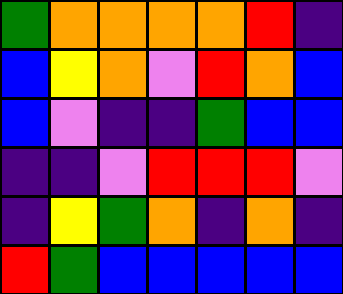[["green", "orange", "orange", "orange", "orange", "red", "indigo"], ["blue", "yellow", "orange", "violet", "red", "orange", "blue"], ["blue", "violet", "indigo", "indigo", "green", "blue", "blue"], ["indigo", "indigo", "violet", "red", "red", "red", "violet"], ["indigo", "yellow", "green", "orange", "indigo", "orange", "indigo"], ["red", "green", "blue", "blue", "blue", "blue", "blue"]]